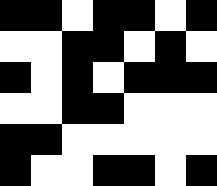[["black", "black", "white", "black", "black", "white", "black"], ["white", "white", "black", "black", "white", "black", "white"], ["black", "white", "black", "white", "black", "black", "black"], ["white", "white", "black", "black", "white", "white", "white"], ["black", "black", "white", "white", "white", "white", "white"], ["black", "white", "white", "black", "black", "white", "black"]]